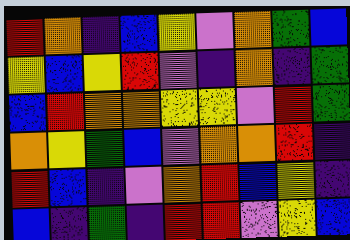[["red", "orange", "indigo", "blue", "yellow", "violet", "orange", "green", "blue"], ["yellow", "blue", "yellow", "red", "violet", "indigo", "orange", "indigo", "green"], ["blue", "red", "orange", "orange", "yellow", "yellow", "violet", "red", "green"], ["orange", "yellow", "green", "blue", "violet", "orange", "orange", "red", "indigo"], ["red", "blue", "indigo", "violet", "orange", "red", "blue", "yellow", "indigo"], ["blue", "indigo", "green", "indigo", "red", "red", "violet", "yellow", "blue"]]